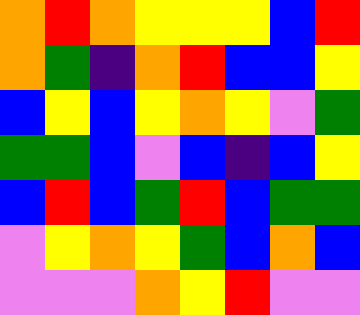[["orange", "red", "orange", "yellow", "yellow", "yellow", "blue", "red"], ["orange", "green", "indigo", "orange", "red", "blue", "blue", "yellow"], ["blue", "yellow", "blue", "yellow", "orange", "yellow", "violet", "green"], ["green", "green", "blue", "violet", "blue", "indigo", "blue", "yellow"], ["blue", "red", "blue", "green", "red", "blue", "green", "green"], ["violet", "yellow", "orange", "yellow", "green", "blue", "orange", "blue"], ["violet", "violet", "violet", "orange", "yellow", "red", "violet", "violet"]]